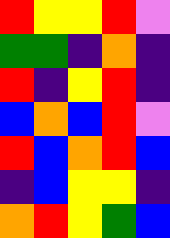[["red", "yellow", "yellow", "red", "violet"], ["green", "green", "indigo", "orange", "indigo"], ["red", "indigo", "yellow", "red", "indigo"], ["blue", "orange", "blue", "red", "violet"], ["red", "blue", "orange", "red", "blue"], ["indigo", "blue", "yellow", "yellow", "indigo"], ["orange", "red", "yellow", "green", "blue"]]